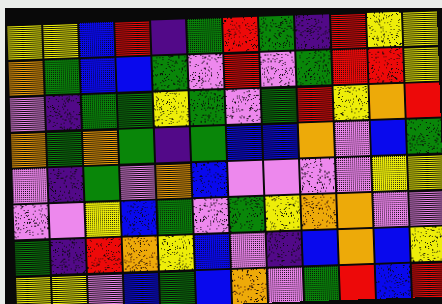[["yellow", "yellow", "blue", "red", "indigo", "green", "red", "green", "indigo", "red", "yellow", "yellow"], ["orange", "green", "blue", "blue", "green", "violet", "red", "violet", "green", "red", "red", "yellow"], ["violet", "indigo", "green", "green", "yellow", "green", "violet", "green", "red", "yellow", "orange", "red"], ["orange", "green", "orange", "green", "indigo", "green", "blue", "blue", "orange", "violet", "blue", "green"], ["violet", "indigo", "green", "violet", "orange", "blue", "violet", "violet", "violet", "violet", "yellow", "yellow"], ["violet", "violet", "yellow", "blue", "green", "violet", "green", "yellow", "orange", "orange", "violet", "violet"], ["green", "indigo", "red", "orange", "yellow", "blue", "violet", "indigo", "blue", "orange", "blue", "yellow"], ["yellow", "yellow", "violet", "blue", "green", "blue", "orange", "violet", "green", "red", "blue", "red"]]